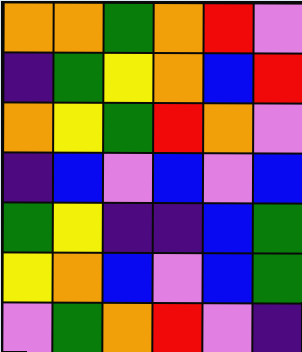[["orange", "orange", "green", "orange", "red", "violet"], ["indigo", "green", "yellow", "orange", "blue", "red"], ["orange", "yellow", "green", "red", "orange", "violet"], ["indigo", "blue", "violet", "blue", "violet", "blue"], ["green", "yellow", "indigo", "indigo", "blue", "green"], ["yellow", "orange", "blue", "violet", "blue", "green"], ["violet", "green", "orange", "red", "violet", "indigo"]]